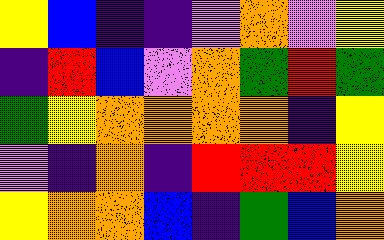[["yellow", "blue", "indigo", "indigo", "violet", "orange", "violet", "yellow"], ["indigo", "red", "blue", "violet", "orange", "green", "red", "green"], ["green", "yellow", "orange", "orange", "orange", "orange", "indigo", "yellow"], ["violet", "indigo", "orange", "indigo", "red", "red", "red", "yellow"], ["yellow", "orange", "orange", "blue", "indigo", "green", "blue", "orange"]]